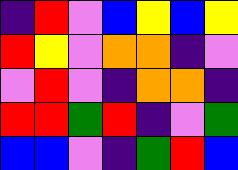[["indigo", "red", "violet", "blue", "yellow", "blue", "yellow"], ["red", "yellow", "violet", "orange", "orange", "indigo", "violet"], ["violet", "red", "violet", "indigo", "orange", "orange", "indigo"], ["red", "red", "green", "red", "indigo", "violet", "green"], ["blue", "blue", "violet", "indigo", "green", "red", "blue"]]